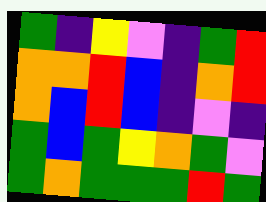[["green", "indigo", "yellow", "violet", "indigo", "green", "red"], ["orange", "orange", "red", "blue", "indigo", "orange", "red"], ["orange", "blue", "red", "blue", "indigo", "violet", "indigo"], ["green", "blue", "green", "yellow", "orange", "green", "violet"], ["green", "orange", "green", "green", "green", "red", "green"]]